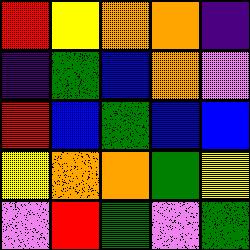[["red", "yellow", "orange", "orange", "indigo"], ["indigo", "green", "blue", "orange", "violet"], ["red", "blue", "green", "blue", "blue"], ["yellow", "orange", "orange", "green", "yellow"], ["violet", "red", "green", "violet", "green"]]